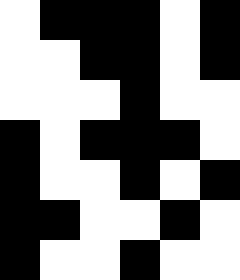[["white", "black", "black", "black", "white", "black"], ["white", "white", "black", "black", "white", "black"], ["white", "white", "white", "black", "white", "white"], ["black", "white", "black", "black", "black", "white"], ["black", "white", "white", "black", "white", "black"], ["black", "black", "white", "white", "black", "white"], ["black", "white", "white", "black", "white", "white"]]